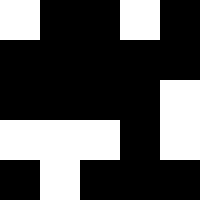[["white", "black", "black", "white", "black"], ["black", "black", "black", "black", "black"], ["black", "black", "black", "black", "white"], ["white", "white", "white", "black", "white"], ["black", "white", "black", "black", "black"]]